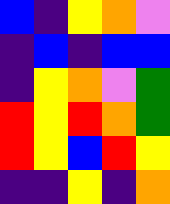[["blue", "indigo", "yellow", "orange", "violet"], ["indigo", "blue", "indigo", "blue", "blue"], ["indigo", "yellow", "orange", "violet", "green"], ["red", "yellow", "red", "orange", "green"], ["red", "yellow", "blue", "red", "yellow"], ["indigo", "indigo", "yellow", "indigo", "orange"]]